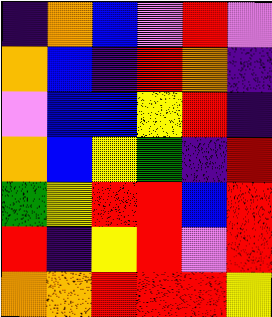[["indigo", "orange", "blue", "violet", "red", "violet"], ["orange", "blue", "indigo", "red", "orange", "indigo"], ["violet", "blue", "blue", "yellow", "red", "indigo"], ["orange", "blue", "yellow", "green", "indigo", "red"], ["green", "yellow", "red", "red", "blue", "red"], ["red", "indigo", "yellow", "red", "violet", "red"], ["orange", "orange", "red", "red", "red", "yellow"]]